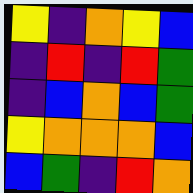[["yellow", "indigo", "orange", "yellow", "blue"], ["indigo", "red", "indigo", "red", "green"], ["indigo", "blue", "orange", "blue", "green"], ["yellow", "orange", "orange", "orange", "blue"], ["blue", "green", "indigo", "red", "orange"]]